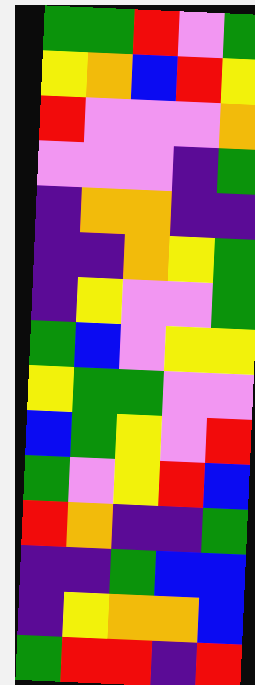[["green", "green", "red", "violet", "green"], ["yellow", "orange", "blue", "red", "yellow"], ["red", "violet", "violet", "violet", "orange"], ["violet", "violet", "violet", "indigo", "green"], ["indigo", "orange", "orange", "indigo", "indigo"], ["indigo", "indigo", "orange", "yellow", "green"], ["indigo", "yellow", "violet", "violet", "green"], ["green", "blue", "violet", "yellow", "yellow"], ["yellow", "green", "green", "violet", "violet"], ["blue", "green", "yellow", "violet", "red"], ["green", "violet", "yellow", "red", "blue"], ["red", "orange", "indigo", "indigo", "green"], ["indigo", "indigo", "green", "blue", "blue"], ["indigo", "yellow", "orange", "orange", "blue"], ["green", "red", "red", "indigo", "red"]]